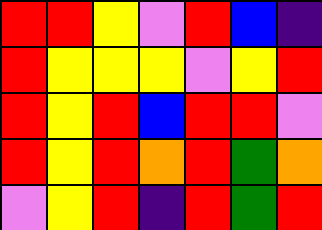[["red", "red", "yellow", "violet", "red", "blue", "indigo"], ["red", "yellow", "yellow", "yellow", "violet", "yellow", "red"], ["red", "yellow", "red", "blue", "red", "red", "violet"], ["red", "yellow", "red", "orange", "red", "green", "orange"], ["violet", "yellow", "red", "indigo", "red", "green", "red"]]